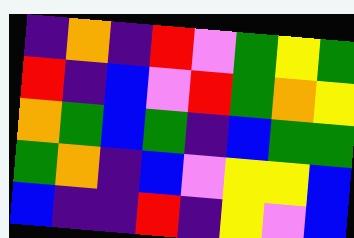[["indigo", "orange", "indigo", "red", "violet", "green", "yellow", "green"], ["red", "indigo", "blue", "violet", "red", "green", "orange", "yellow"], ["orange", "green", "blue", "green", "indigo", "blue", "green", "green"], ["green", "orange", "indigo", "blue", "violet", "yellow", "yellow", "blue"], ["blue", "indigo", "indigo", "red", "indigo", "yellow", "violet", "blue"]]